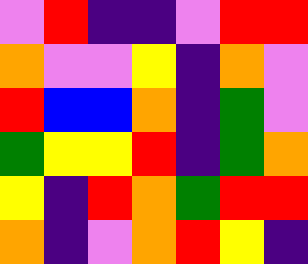[["violet", "red", "indigo", "indigo", "violet", "red", "red"], ["orange", "violet", "violet", "yellow", "indigo", "orange", "violet"], ["red", "blue", "blue", "orange", "indigo", "green", "violet"], ["green", "yellow", "yellow", "red", "indigo", "green", "orange"], ["yellow", "indigo", "red", "orange", "green", "red", "red"], ["orange", "indigo", "violet", "orange", "red", "yellow", "indigo"]]